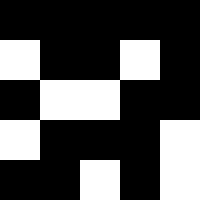[["black", "black", "black", "black", "black"], ["white", "black", "black", "white", "black"], ["black", "white", "white", "black", "black"], ["white", "black", "black", "black", "white"], ["black", "black", "white", "black", "white"]]